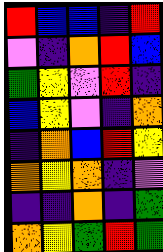[["red", "blue", "blue", "indigo", "red"], ["violet", "indigo", "orange", "red", "blue"], ["green", "yellow", "violet", "red", "indigo"], ["blue", "yellow", "violet", "indigo", "orange"], ["indigo", "orange", "blue", "red", "yellow"], ["orange", "yellow", "orange", "indigo", "violet"], ["indigo", "indigo", "orange", "indigo", "green"], ["orange", "yellow", "green", "red", "green"]]